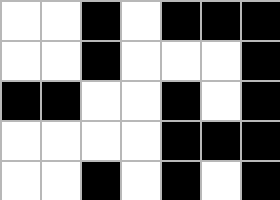[["white", "white", "black", "white", "black", "black", "black"], ["white", "white", "black", "white", "white", "white", "black"], ["black", "black", "white", "white", "black", "white", "black"], ["white", "white", "white", "white", "black", "black", "black"], ["white", "white", "black", "white", "black", "white", "black"]]